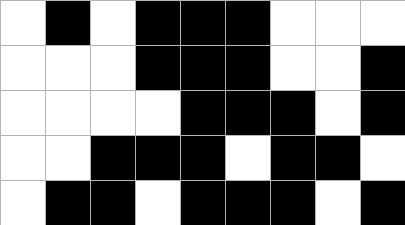[["white", "black", "white", "black", "black", "black", "white", "white", "white"], ["white", "white", "white", "black", "black", "black", "white", "white", "black"], ["white", "white", "white", "white", "black", "black", "black", "white", "black"], ["white", "white", "black", "black", "black", "white", "black", "black", "white"], ["white", "black", "black", "white", "black", "black", "black", "white", "black"]]